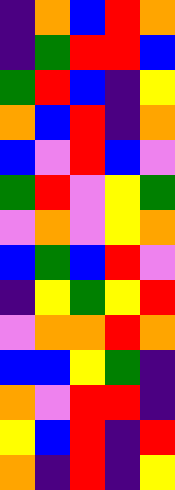[["indigo", "orange", "blue", "red", "orange"], ["indigo", "green", "red", "red", "blue"], ["green", "red", "blue", "indigo", "yellow"], ["orange", "blue", "red", "indigo", "orange"], ["blue", "violet", "red", "blue", "violet"], ["green", "red", "violet", "yellow", "green"], ["violet", "orange", "violet", "yellow", "orange"], ["blue", "green", "blue", "red", "violet"], ["indigo", "yellow", "green", "yellow", "red"], ["violet", "orange", "orange", "red", "orange"], ["blue", "blue", "yellow", "green", "indigo"], ["orange", "violet", "red", "red", "indigo"], ["yellow", "blue", "red", "indigo", "red"], ["orange", "indigo", "red", "indigo", "yellow"]]